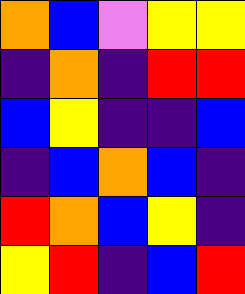[["orange", "blue", "violet", "yellow", "yellow"], ["indigo", "orange", "indigo", "red", "red"], ["blue", "yellow", "indigo", "indigo", "blue"], ["indigo", "blue", "orange", "blue", "indigo"], ["red", "orange", "blue", "yellow", "indigo"], ["yellow", "red", "indigo", "blue", "red"]]